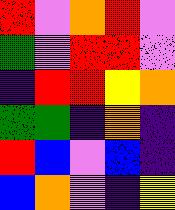[["red", "violet", "orange", "red", "violet"], ["green", "violet", "red", "red", "violet"], ["indigo", "red", "red", "yellow", "orange"], ["green", "green", "indigo", "orange", "indigo"], ["red", "blue", "violet", "blue", "indigo"], ["blue", "orange", "violet", "indigo", "yellow"]]